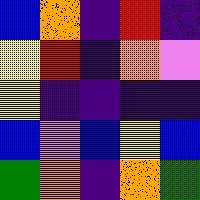[["blue", "orange", "indigo", "red", "indigo"], ["yellow", "red", "indigo", "orange", "violet"], ["yellow", "indigo", "indigo", "indigo", "indigo"], ["blue", "violet", "blue", "yellow", "blue"], ["green", "orange", "indigo", "orange", "green"]]